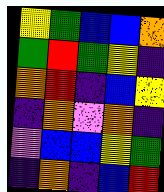[["yellow", "green", "blue", "blue", "orange"], ["green", "red", "green", "yellow", "indigo"], ["orange", "red", "indigo", "blue", "yellow"], ["indigo", "orange", "violet", "orange", "indigo"], ["violet", "blue", "blue", "yellow", "green"], ["indigo", "orange", "indigo", "blue", "red"]]